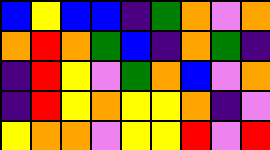[["blue", "yellow", "blue", "blue", "indigo", "green", "orange", "violet", "orange"], ["orange", "red", "orange", "green", "blue", "indigo", "orange", "green", "indigo"], ["indigo", "red", "yellow", "violet", "green", "orange", "blue", "violet", "orange"], ["indigo", "red", "yellow", "orange", "yellow", "yellow", "orange", "indigo", "violet"], ["yellow", "orange", "orange", "violet", "yellow", "yellow", "red", "violet", "red"]]